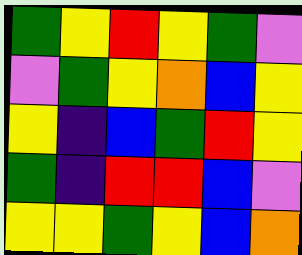[["green", "yellow", "red", "yellow", "green", "violet"], ["violet", "green", "yellow", "orange", "blue", "yellow"], ["yellow", "indigo", "blue", "green", "red", "yellow"], ["green", "indigo", "red", "red", "blue", "violet"], ["yellow", "yellow", "green", "yellow", "blue", "orange"]]